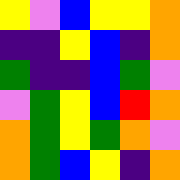[["yellow", "violet", "blue", "yellow", "yellow", "orange"], ["indigo", "indigo", "yellow", "blue", "indigo", "orange"], ["green", "indigo", "indigo", "blue", "green", "violet"], ["violet", "green", "yellow", "blue", "red", "orange"], ["orange", "green", "yellow", "green", "orange", "violet"], ["orange", "green", "blue", "yellow", "indigo", "orange"]]